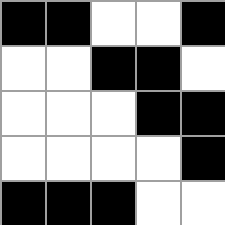[["black", "black", "white", "white", "black"], ["white", "white", "black", "black", "white"], ["white", "white", "white", "black", "black"], ["white", "white", "white", "white", "black"], ["black", "black", "black", "white", "white"]]